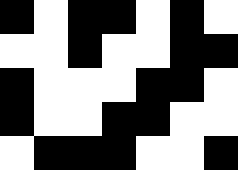[["black", "white", "black", "black", "white", "black", "white"], ["white", "white", "black", "white", "white", "black", "black"], ["black", "white", "white", "white", "black", "black", "white"], ["black", "white", "white", "black", "black", "white", "white"], ["white", "black", "black", "black", "white", "white", "black"]]